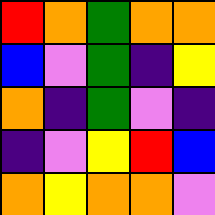[["red", "orange", "green", "orange", "orange"], ["blue", "violet", "green", "indigo", "yellow"], ["orange", "indigo", "green", "violet", "indigo"], ["indigo", "violet", "yellow", "red", "blue"], ["orange", "yellow", "orange", "orange", "violet"]]